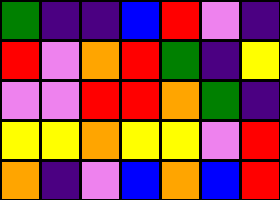[["green", "indigo", "indigo", "blue", "red", "violet", "indigo"], ["red", "violet", "orange", "red", "green", "indigo", "yellow"], ["violet", "violet", "red", "red", "orange", "green", "indigo"], ["yellow", "yellow", "orange", "yellow", "yellow", "violet", "red"], ["orange", "indigo", "violet", "blue", "orange", "blue", "red"]]